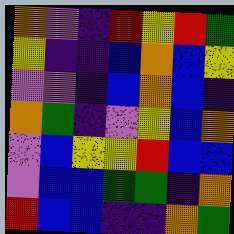[["orange", "violet", "indigo", "red", "yellow", "red", "green"], ["yellow", "indigo", "indigo", "blue", "orange", "blue", "yellow"], ["violet", "violet", "indigo", "blue", "orange", "blue", "indigo"], ["orange", "green", "indigo", "violet", "yellow", "blue", "orange"], ["violet", "blue", "yellow", "yellow", "red", "blue", "blue"], ["violet", "blue", "blue", "green", "green", "indigo", "orange"], ["red", "blue", "blue", "indigo", "indigo", "orange", "green"]]